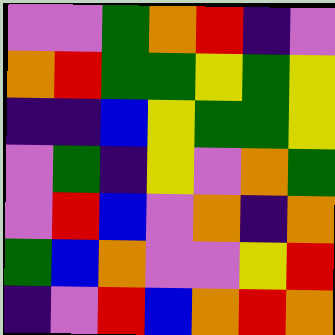[["violet", "violet", "green", "orange", "red", "indigo", "violet"], ["orange", "red", "green", "green", "yellow", "green", "yellow"], ["indigo", "indigo", "blue", "yellow", "green", "green", "yellow"], ["violet", "green", "indigo", "yellow", "violet", "orange", "green"], ["violet", "red", "blue", "violet", "orange", "indigo", "orange"], ["green", "blue", "orange", "violet", "violet", "yellow", "red"], ["indigo", "violet", "red", "blue", "orange", "red", "orange"]]